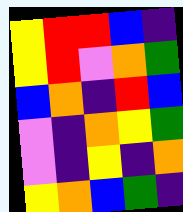[["yellow", "red", "red", "blue", "indigo"], ["yellow", "red", "violet", "orange", "green"], ["blue", "orange", "indigo", "red", "blue"], ["violet", "indigo", "orange", "yellow", "green"], ["violet", "indigo", "yellow", "indigo", "orange"], ["yellow", "orange", "blue", "green", "indigo"]]